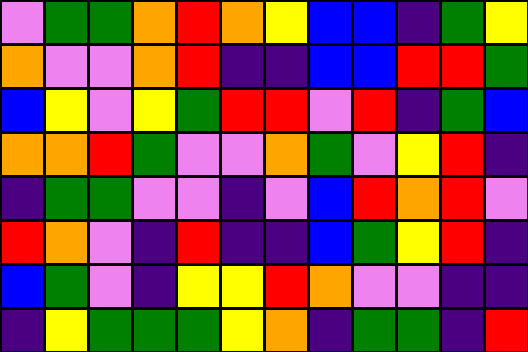[["violet", "green", "green", "orange", "red", "orange", "yellow", "blue", "blue", "indigo", "green", "yellow"], ["orange", "violet", "violet", "orange", "red", "indigo", "indigo", "blue", "blue", "red", "red", "green"], ["blue", "yellow", "violet", "yellow", "green", "red", "red", "violet", "red", "indigo", "green", "blue"], ["orange", "orange", "red", "green", "violet", "violet", "orange", "green", "violet", "yellow", "red", "indigo"], ["indigo", "green", "green", "violet", "violet", "indigo", "violet", "blue", "red", "orange", "red", "violet"], ["red", "orange", "violet", "indigo", "red", "indigo", "indigo", "blue", "green", "yellow", "red", "indigo"], ["blue", "green", "violet", "indigo", "yellow", "yellow", "red", "orange", "violet", "violet", "indigo", "indigo"], ["indigo", "yellow", "green", "green", "green", "yellow", "orange", "indigo", "green", "green", "indigo", "red"]]